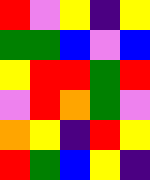[["red", "violet", "yellow", "indigo", "yellow"], ["green", "green", "blue", "violet", "blue"], ["yellow", "red", "red", "green", "red"], ["violet", "red", "orange", "green", "violet"], ["orange", "yellow", "indigo", "red", "yellow"], ["red", "green", "blue", "yellow", "indigo"]]